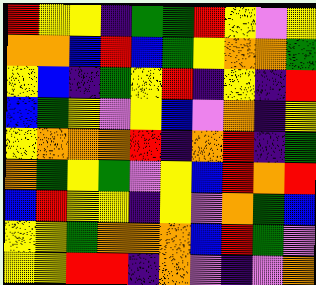[["red", "yellow", "yellow", "indigo", "green", "green", "red", "yellow", "violet", "yellow"], ["orange", "orange", "blue", "red", "blue", "green", "yellow", "orange", "orange", "green"], ["yellow", "blue", "indigo", "green", "yellow", "red", "indigo", "yellow", "indigo", "red"], ["blue", "green", "yellow", "violet", "yellow", "blue", "violet", "orange", "indigo", "yellow"], ["yellow", "orange", "orange", "orange", "red", "indigo", "orange", "red", "indigo", "green"], ["orange", "green", "yellow", "green", "violet", "yellow", "blue", "red", "orange", "red"], ["blue", "red", "yellow", "yellow", "indigo", "yellow", "violet", "orange", "green", "blue"], ["yellow", "yellow", "green", "orange", "orange", "orange", "blue", "red", "green", "violet"], ["yellow", "yellow", "red", "red", "indigo", "orange", "violet", "indigo", "violet", "orange"]]